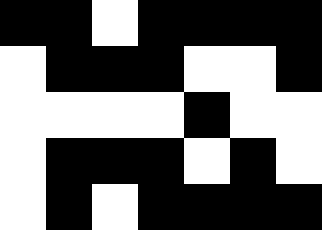[["black", "black", "white", "black", "black", "black", "black"], ["white", "black", "black", "black", "white", "white", "black"], ["white", "white", "white", "white", "black", "white", "white"], ["white", "black", "black", "black", "white", "black", "white"], ["white", "black", "white", "black", "black", "black", "black"]]